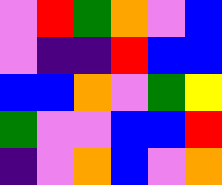[["violet", "red", "green", "orange", "violet", "blue"], ["violet", "indigo", "indigo", "red", "blue", "blue"], ["blue", "blue", "orange", "violet", "green", "yellow"], ["green", "violet", "violet", "blue", "blue", "red"], ["indigo", "violet", "orange", "blue", "violet", "orange"]]